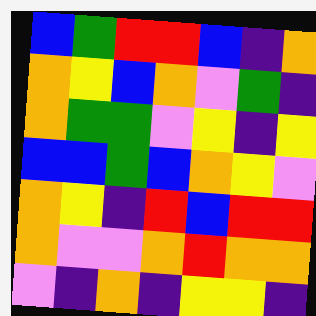[["blue", "green", "red", "red", "blue", "indigo", "orange"], ["orange", "yellow", "blue", "orange", "violet", "green", "indigo"], ["orange", "green", "green", "violet", "yellow", "indigo", "yellow"], ["blue", "blue", "green", "blue", "orange", "yellow", "violet"], ["orange", "yellow", "indigo", "red", "blue", "red", "red"], ["orange", "violet", "violet", "orange", "red", "orange", "orange"], ["violet", "indigo", "orange", "indigo", "yellow", "yellow", "indigo"]]